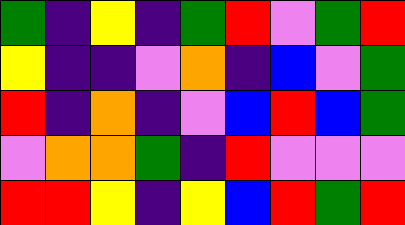[["green", "indigo", "yellow", "indigo", "green", "red", "violet", "green", "red"], ["yellow", "indigo", "indigo", "violet", "orange", "indigo", "blue", "violet", "green"], ["red", "indigo", "orange", "indigo", "violet", "blue", "red", "blue", "green"], ["violet", "orange", "orange", "green", "indigo", "red", "violet", "violet", "violet"], ["red", "red", "yellow", "indigo", "yellow", "blue", "red", "green", "red"]]